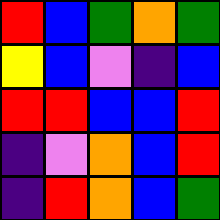[["red", "blue", "green", "orange", "green"], ["yellow", "blue", "violet", "indigo", "blue"], ["red", "red", "blue", "blue", "red"], ["indigo", "violet", "orange", "blue", "red"], ["indigo", "red", "orange", "blue", "green"]]